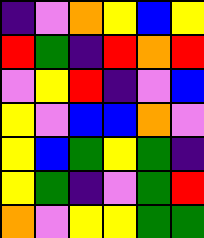[["indigo", "violet", "orange", "yellow", "blue", "yellow"], ["red", "green", "indigo", "red", "orange", "red"], ["violet", "yellow", "red", "indigo", "violet", "blue"], ["yellow", "violet", "blue", "blue", "orange", "violet"], ["yellow", "blue", "green", "yellow", "green", "indigo"], ["yellow", "green", "indigo", "violet", "green", "red"], ["orange", "violet", "yellow", "yellow", "green", "green"]]